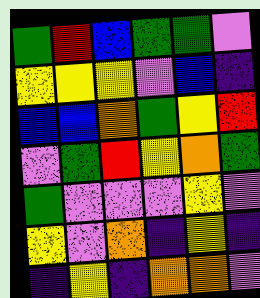[["green", "red", "blue", "green", "green", "violet"], ["yellow", "yellow", "yellow", "violet", "blue", "indigo"], ["blue", "blue", "orange", "green", "yellow", "red"], ["violet", "green", "red", "yellow", "orange", "green"], ["green", "violet", "violet", "violet", "yellow", "violet"], ["yellow", "violet", "orange", "indigo", "yellow", "indigo"], ["indigo", "yellow", "indigo", "orange", "orange", "violet"]]